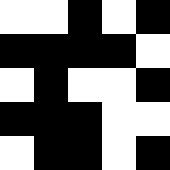[["white", "white", "black", "white", "black"], ["black", "black", "black", "black", "white"], ["white", "black", "white", "white", "black"], ["black", "black", "black", "white", "white"], ["white", "black", "black", "white", "black"]]